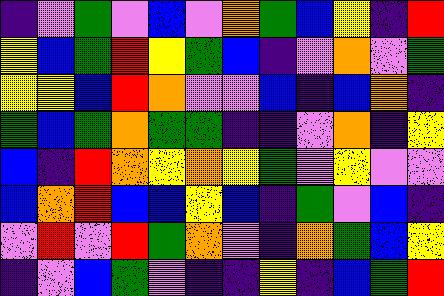[["indigo", "violet", "green", "violet", "blue", "violet", "orange", "green", "blue", "yellow", "indigo", "red"], ["yellow", "blue", "green", "red", "yellow", "green", "blue", "indigo", "violet", "orange", "violet", "green"], ["yellow", "yellow", "blue", "red", "orange", "violet", "violet", "blue", "indigo", "blue", "orange", "indigo"], ["green", "blue", "green", "orange", "green", "green", "indigo", "indigo", "violet", "orange", "indigo", "yellow"], ["blue", "indigo", "red", "orange", "yellow", "orange", "yellow", "green", "violet", "yellow", "violet", "violet"], ["blue", "orange", "red", "blue", "blue", "yellow", "blue", "indigo", "green", "violet", "blue", "indigo"], ["violet", "red", "violet", "red", "green", "orange", "violet", "indigo", "orange", "green", "blue", "yellow"], ["indigo", "violet", "blue", "green", "violet", "indigo", "indigo", "yellow", "indigo", "blue", "green", "red"]]